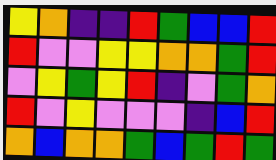[["yellow", "orange", "indigo", "indigo", "red", "green", "blue", "blue", "red"], ["red", "violet", "violet", "yellow", "yellow", "orange", "orange", "green", "red"], ["violet", "yellow", "green", "yellow", "red", "indigo", "violet", "green", "orange"], ["red", "violet", "yellow", "violet", "violet", "violet", "indigo", "blue", "red"], ["orange", "blue", "orange", "orange", "green", "blue", "green", "red", "green"]]